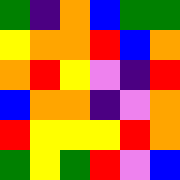[["green", "indigo", "orange", "blue", "green", "green"], ["yellow", "orange", "orange", "red", "blue", "orange"], ["orange", "red", "yellow", "violet", "indigo", "red"], ["blue", "orange", "orange", "indigo", "violet", "orange"], ["red", "yellow", "yellow", "yellow", "red", "orange"], ["green", "yellow", "green", "red", "violet", "blue"]]